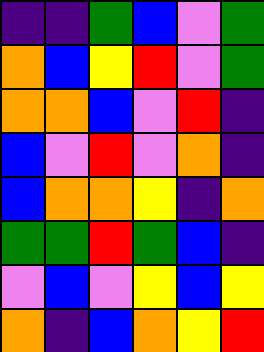[["indigo", "indigo", "green", "blue", "violet", "green"], ["orange", "blue", "yellow", "red", "violet", "green"], ["orange", "orange", "blue", "violet", "red", "indigo"], ["blue", "violet", "red", "violet", "orange", "indigo"], ["blue", "orange", "orange", "yellow", "indigo", "orange"], ["green", "green", "red", "green", "blue", "indigo"], ["violet", "blue", "violet", "yellow", "blue", "yellow"], ["orange", "indigo", "blue", "orange", "yellow", "red"]]